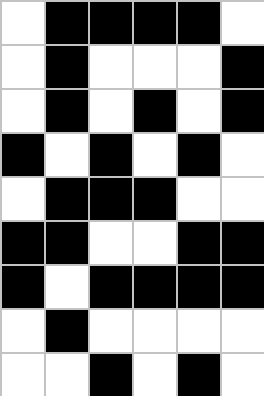[["white", "black", "black", "black", "black", "white"], ["white", "black", "white", "white", "white", "black"], ["white", "black", "white", "black", "white", "black"], ["black", "white", "black", "white", "black", "white"], ["white", "black", "black", "black", "white", "white"], ["black", "black", "white", "white", "black", "black"], ["black", "white", "black", "black", "black", "black"], ["white", "black", "white", "white", "white", "white"], ["white", "white", "black", "white", "black", "white"]]